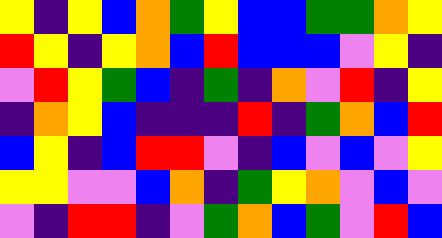[["yellow", "indigo", "yellow", "blue", "orange", "green", "yellow", "blue", "blue", "green", "green", "orange", "yellow"], ["red", "yellow", "indigo", "yellow", "orange", "blue", "red", "blue", "blue", "blue", "violet", "yellow", "indigo"], ["violet", "red", "yellow", "green", "blue", "indigo", "green", "indigo", "orange", "violet", "red", "indigo", "yellow"], ["indigo", "orange", "yellow", "blue", "indigo", "indigo", "indigo", "red", "indigo", "green", "orange", "blue", "red"], ["blue", "yellow", "indigo", "blue", "red", "red", "violet", "indigo", "blue", "violet", "blue", "violet", "yellow"], ["yellow", "yellow", "violet", "violet", "blue", "orange", "indigo", "green", "yellow", "orange", "violet", "blue", "violet"], ["violet", "indigo", "red", "red", "indigo", "violet", "green", "orange", "blue", "green", "violet", "red", "blue"]]